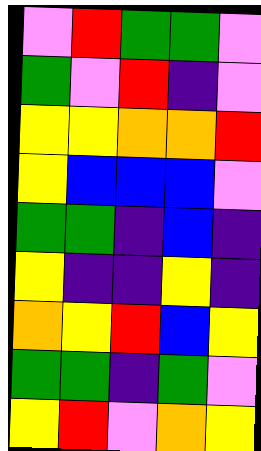[["violet", "red", "green", "green", "violet"], ["green", "violet", "red", "indigo", "violet"], ["yellow", "yellow", "orange", "orange", "red"], ["yellow", "blue", "blue", "blue", "violet"], ["green", "green", "indigo", "blue", "indigo"], ["yellow", "indigo", "indigo", "yellow", "indigo"], ["orange", "yellow", "red", "blue", "yellow"], ["green", "green", "indigo", "green", "violet"], ["yellow", "red", "violet", "orange", "yellow"]]